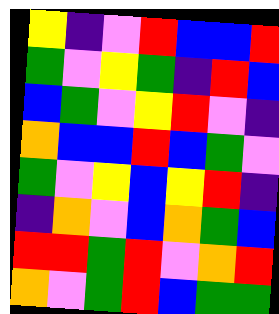[["yellow", "indigo", "violet", "red", "blue", "blue", "red"], ["green", "violet", "yellow", "green", "indigo", "red", "blue"], ["blue", "green", "violet", "yellow", "red", "violet", "indigo"], ["orange", "blue", "blue", "red", "blue", "green", "violet"], ["green", "violet", "yellow", "blue", "yellow", "red", "indigo"], ["indigo", "orange", "violet", "blue", "orange", "green", "blue"], ["red", "red", "green", "red", "violet", "orange", "red"], ["orange", "violet", "green", "red", "blue", "green", "green"]]